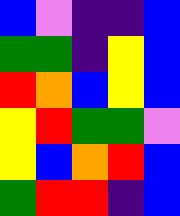[["blue", "violet", "indigo", "indigo", "blue"], ["green", "green", "indigo", "yellow", "blue"], ["red", "orange", "blue", "yellow", "blue"], ["yellow", "red", "green", "green", "violet"], ["yellow", "blue", "orange", "red", "blue"], ["green", "red", "red", "indigo", "blue"]]